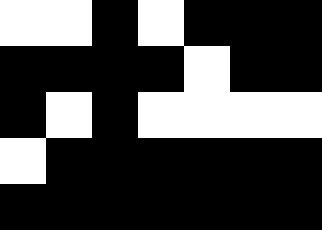[["white", "white", "black", "white", "black", "black", "black"], ["black", "black", "black", "black", "white", "black", "black"], ["black", "white", "black", "white", "white", "white", "white"], ["white", "black", "black", "black", "black", "black", "black"], ["black", "black", "black", "black", "black", "black", "black"]]